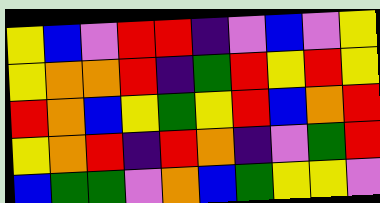[["yellow", "blue", "violet", "red", "red", "indigo", "violet", "blue", "violet", "yellow"], ["yellow", "orange", "orange", "red", "indigo", "green", "red", "yellow", "red", "yellow"], ["red", "orange", "blue", "yellow", "green", "yellow", "red", "blue", "orange", "red"], ["yellow", "orange", "red", "indigo", "red", "orange", "indigo", "violet", "green", "red"], ["blue", "green", "green", "violet", "orange", "blue", "green", "yellow", "yellow", "violet"]]